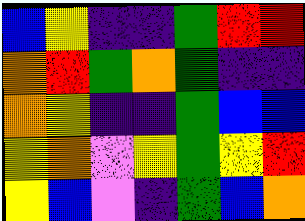[["blue", "yellow", "indigo", "indigo", "green", "red", "red"], ["orange", "red", "green", "orange", "green", "indigo", "indigo"], ["orange", "yellow", "indigo", "indigo", "green", "blue", "blue"], ["yellow", "orange", "violet", "yellow", "green", "yellow", "red"], ["yellow", "blue", "violet", "indigo", "green", "blue", "orange"]]